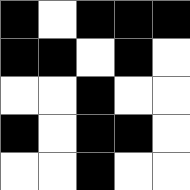[["black", "white", "black", "black", "black"], ["black", "black", "white", "black", "white"], ["white", "white", "black", "white", "white"], ["black", "white", "black", "black", "white"], ["white", "white", "black", "white", "white"]]